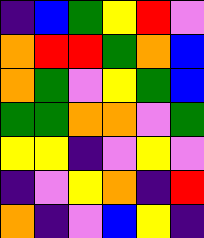[["indigo", "blue", "green", "yellow", "red", "violet"], ["orange", "red", "red", "green", "orange", "blue"], ["orange", "green", "violet", "yellow", "green", "blue"], ["green", "green", "orange", "orange", "violet", "green"], ["yellow", "yellow", "indigo", "violet", "yellow", "violet"], ["indigo", "violet", "yellow", "orange", "indigo", "red"], ["orange", "indigo", "violet", "blue", "yellow", "indigo"]]